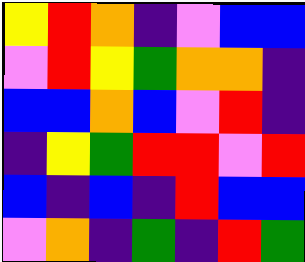[["yellow", "red", "orange", "indigo", "violet", "blue", "blue"], ["violet", "red", "yellow", "green", "orange", "orange", "indigo"], ["blue", "blue", "orange", "blue", "violet", "red", "indigo"], ["indigo", "yellow", "green", "red", "red", "violet", "red"], ["blue", "indigo", "blue", "indigo", "red", "blue", "blue"], ["violet", "orange", "indigo", "green", "indigo", "red", "green"]]